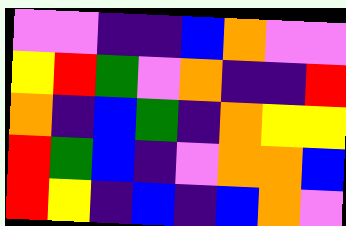[["violet", "violet", "indigo", "indigo", "blue", "orange", "violet", "violet"], ["yellow", "red", "green", "violet", "orange", "indigo", "indigo", "red"], ["orange", "indigo", "blue", "green", "indigo", "orange", "yellow", "yellow"], ["red", "green", "blue", "indigo", "violet", "orange", "orange", "blue"], ["red", "yellow", "indigo", "blue", "indigo", "blue", "orange", "violet"]]